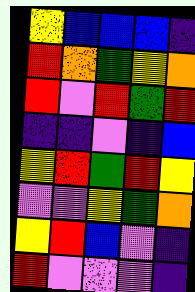[["yellow", "blue", "blue", "blue", "indigo"], ["red", "orange", "green", "yellow", "orange"], ["red", "violet", "red", "green", "red"], ["indigo", "indigo", "violet", "indigo", "blue"], ["yellow", "red", "green", "red", "yellow"], ["violet", "violet", "yellow", "green", "orange"], ["yellow", "red", "blue", "violet", "indigo"], ["red", "violet", "violet", "violet", "indigo"]]